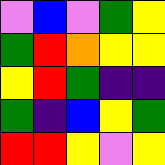[["violet", "blue", "violet", "green", "yellow"], ["green", "red", "orange", "yellow", "yellow"], ["yellow", "red", "green", "indigo", "indigo"], ["green", "indigo", "blue", "yellow", "green"], ["red", "red", "yellow", "violet", "yellow"]]